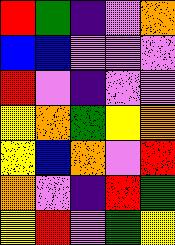[["red", "green", "indigo", "violet", "orange"], ["blue", "blue", "violet", "violet", "violet"], ["red", "violet", "indigo", "violet", "violet"], ["yellow", "orange", "green", "yellow", "orange"], ["yellow", "blue", "orange", "violet", "red"], ["orange", "violet", "indigo", "red", "green"], ["yellow", "red", "violet", "green", "yellow"]]